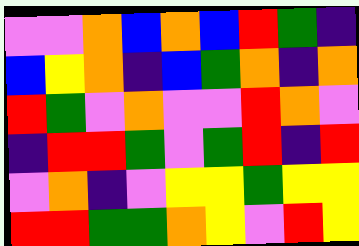[["violet", "violet", "orange", "blue", "orange", "blue", "red", "green", "indigo"], ["blue", "yellow", "orange", "indigo", "blue", "green", "orange", "indigo", "orange"], ["red", "green", "violet", "orange", "violet", "violet", "red", "orange", "violet"], ["indigo", "red", "red", "green", "violet", "green", "red", "indigo", "red"], ["violet", "orange", "indigo", "violet", "yellow", "yellow", "green", "yellow", "yellow"], ["red", "red", "green", "green", "orange", "yellow", "violet", "red", "yellow"]]